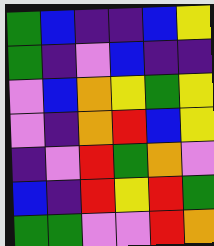[["green", "blue", "indigo", "indigo", "blue", "yellow"], ["green", "indigo", "violet", "blue", "indigo", "indigo"], ["violet", "blue", "orange", "yellow", "green", "yellow"], ["violet", "indigo", "orange", "red", "blue", "yellow"], ["indigo", "violet", "red", "green", "orange", "violet"], ["blue", "indigo", "red", "yellow", "red", "green"], ["green", "green", "violet", "violet", "red", "orange"]]